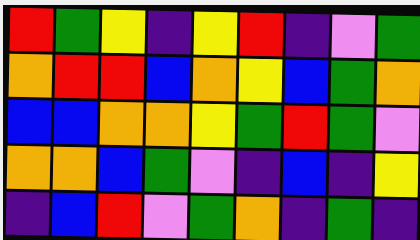[["red", "green", "yellow", "indigo", "yellow", "red", "indigo", "violet", "green"], ["orange", "red", "red", "blue", "orange", "yellow", "blue", "green", "orange"], ["blue", "blue", "orange", "orange", "yellow", "green", "red", "green", "violet"], ["orange", "orange", "blue", "green", "violet", "indigo", "blue", "indigo", "yellow"], ["indigo", "blue", "red", "violet", "green", "orange", "indigo", "green", "indigo"]]